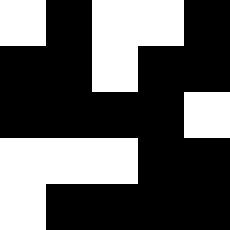[["white", "black", "white", "white", "black"], ["black", "black", "white", "black", "black"], ["black", "black", "black", "black", "white"], ["white", "white", "white", "black", "black"], ["white", "black", "black", "black", "black"]]